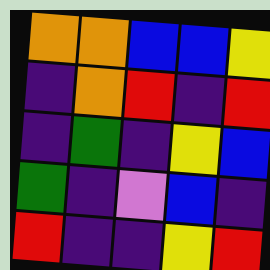[["orange", "orange", "blue", "blue", "yellow"], ["indigo", "orange", "red", "indigo", "red"], ["indigo", "green", "indigo", "yellow", "blue"], ["green", "indigo", "violet", "blue", "indigo"], ["red", "indigo", "indigo", "yellow", "red"]]